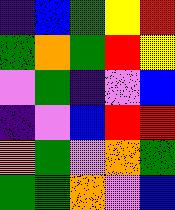[["indigo", "blue", "green", "yellow", "red"], ["green", "orange", "green", "red", "yellow"], ["violet", "green", "indigo", "violet", "blue"], ["indigo", "violet", "blue", "red", "red"], ["orange", "green", "violet", "orange", "green"], ["green", "green", "orange", "violet", "blue"]]